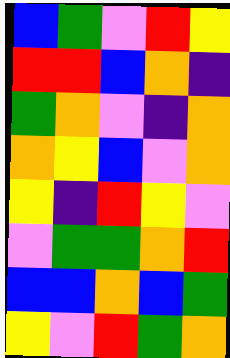[["blue", "green", "violet", "red", "yellow"], ["red", "red", "blue", "orange", "indigo"], ["green", "orange", "violet", "indigo", "orange"], ["orange", "yellow", "blue", "violet", "orange"], ["yellow", "indigo", "red", "yellow", "violet"], ["violet", "green", "green", "orange", "red"], ["blue", "blue", "orange", "blue", "green"], ["yellow", "violet", "red", "green", "orange"]]